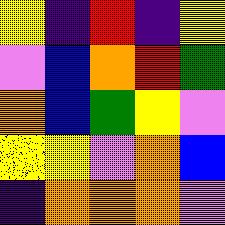[["yellow", "indigo", "red", "indigo", "yellow"], ["violet", "blue", "orange", "red", "green"], ["orange", "blue", "green", "yellow", "violet"], ["yellow", "yellow", "violet", "orange", "blue"], ["indigo", "orange", "orange", "orange", "violet"]]